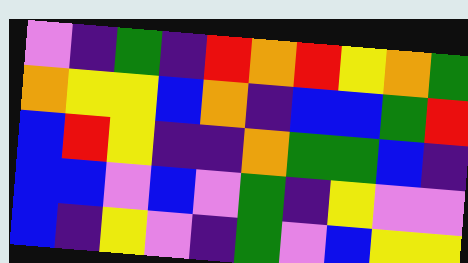[["violet", "indigo", "green", "indigo", "red", "orange", "red", "yellow", "orange", "green"], ["orange", "yellow", "yellow", "blue", "orange", "indigo", "blue", "blue", "green", "red"], ["blue", "red", "yellow", "indigo", "indigo", "orange", "green", "green", "blue", "indigo"], ["blue", "blue", "violet", "blue", "violet", "green", "indigo", "yellow", "violet", "violet"], ["blue", "indigo", "yellow", "violet", "indigo", "green", "violet", "blue", "yellow", "yellow"]]